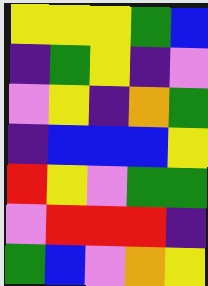[["yellow", "yellow", "yellow", "green", "blue"], ["indigo", "green", "yellow", "indigo", "violet"], ["violet", "yellow", "indigo", "orange", "green"], ["indigo", "blue", "blue", "blue", "yellow"], ["red", "yellow", "violet", "green", "green"], ["violet", "red", "red", "red", "indigo"], ["green", "blue", "violet", "orange", "yellow"]]